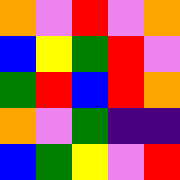[["orange", "violet", "red", "violet", "orange"], ["blue", "yellow", "green", "red", "violet"], ["green", "red", "blue", "red", "orange"], ["orange", "violet", "green", "indigo", "indigo"], ["blue", "green", "yellow", "violet", "red"]]